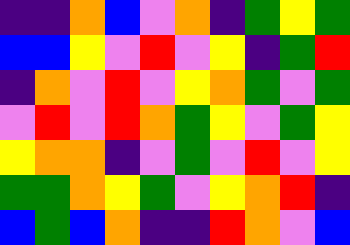[["indigo", "indigo", "orange", "blue", "violet", "orange", "indigo", "green", "yellow", "green"], ["blue", "blue", "yellow", "violet", "red", "violet", "yellow", "indigo", "green", "red"], ["indigo", "orange", "violet", "red", "violet", "yellow", "orange", "green", "violet", "green"], ["violet", "red", "violet", "red", "orange", "green", "yellow", "violet", "green", "yellow"], ["yellow", "orange", "orange", "indigo", "violet", "green", "violet", "red", "violet", "yellow"], ["green", "green", "orange", "yellow", "green", "violet", "yellow", "orange", "red", "indigo"], ["blue", "green", "blue", "orange", "indigo", "indigo", "red", "orange", "violet", "blue"]]